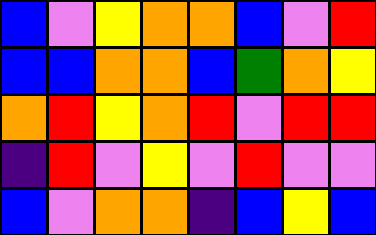[["blue", "violet", "yellow", "orange", "orange", "blue", "violet", "red"], ["blue", "blue", "orange", "orange", "blue", "green", "orange", "yellow"], ["orange", "red", "yellow", "orange", "red", "violet", "red", "red"], ["indigo", "red", "violet", "yellow", "violet", "red", "violet", "violet"], ["blue", "violet", "orange", "orange", "indigo", "blue", "yellow", "blue"]]